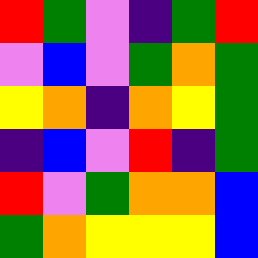[["red", "green", "violet", "indigo", "green", "red"], ["violet", "blue", "violet", "green", "orange", "green"], ["yellow", "orange", "indigo", "orange", "yellow", "green"], ["indigo", "blue", "violet", "red", "indigo", "green"], ["red", "violet", "green", "orange", "orange", "blue"], ["green", "orange", "yellow", "yellow", "yellow", "blue"]]